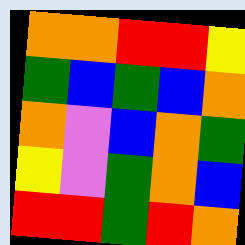[["orange", "orange", "red", "red", "yellow"], ["green", "blue", "green", "blue", "orange"], ["orange", "violet", "blue", "orange", "green"], ["yellow", "violet", "green", "orange", "blue"], ["red", "red", "green", "red", "orange"]]